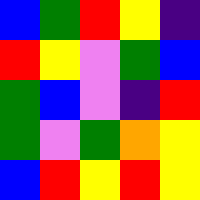[["blue", "green", "red", "yellow", "indigo"], ["red", "yellow", "violet", "green", "blue"], ["green", "blue", "violet", "indigo", "red"], ["green", "violet", "green", "orange", "yellow"], ["blue", "red", "yellow", "red", "yellow"]]